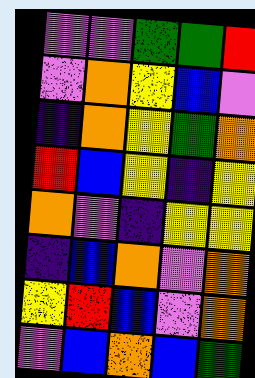[["violet", "violet", "green", "green", "red"], ["violet", "orange", "yellow", "blue", "violet"], ["indigo", "orange", "yellow", "green", "orange"], ["red", "blue", "yellow", "indigo", "yellow"], ["orange", "violet", "indigo", "yellow", "yellow"], ["indigo", "blue", "orange", "violet", "orange"], ["yellow", "red", "blue", "violet", "orange"], ["violet", "blue", "orange", "blue", "green"]]